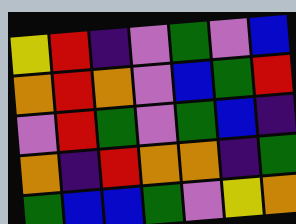[["yellow", "red", "indigo", "violet", "green", "violet", "blue"], ["orange", "red", "orange", "violet", "blue", "green", "red"], ["violet", "red", "green", "violet", "green", "blue", "indigo"], ["orange", "indigo", "red", "orange", "orange", "indigo", "green"], ["green", "blue", "blue", "green", "violet", "yellow", "orange"]]